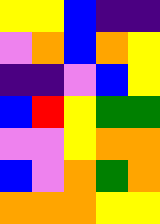[["yellow", "yellow", "blue", "indigo", "indigo"], ["violet", "orange", "blue", "orange", "yellow"], ["indigo", "indigo", "violet", "blue", "yellow"], ["blue", "red", "yellow", "green", "green"], ["violet", "violet", "yellow", "orange", "orange"], ["blue", "violet", "orange", "green", "orange"], ["orange", "orange", "orange", "yellow", "yellow"]]